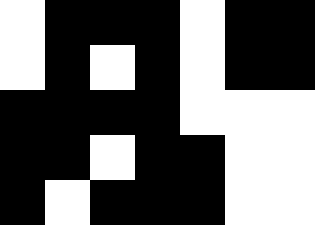[["white", "black", "black", "black", "white", "black", "black"], ["white", "black", "white", "black", "white", "black", "black"], ["black", "black", "black", "black", "white", "white", "white"], ["black", "black", "white", "black", "black", "white", "white"], ["black", "white", "black", "black", "black", "white", "white"]]